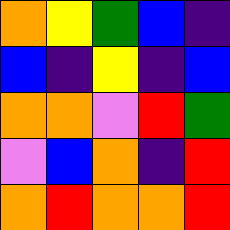[["orange", "yellow", "green", "blue", "indigo"], ["blue", "indigo", "yellow", "indigo", "blue"], ["orange", "orange", "violet", "red", "green"], ["violet", "blue", "orange", "indigo", "red"], ["orange", "red", "orange", "orange", "red"]]